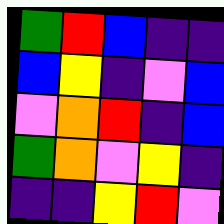[["green", "red", "blue", "indigo", "indigo"], ["blue", "yellow", "indigo", "violet", "blue"], ["violet", "orange", "red", "indigo", "blue"], ["green", "orange", "violet", "yellow", "indigo"], ["indigo", "indigo", "yellow", "red", "violet"]]